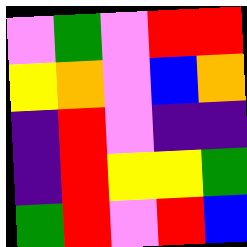[["violet", "green", "violet", "red", "red"], ["yellow", "orange", "violet", "blue", "orange"], ["indigo", "red", "violet", "indigo", "indigo"], ["indigo", "red", "yellow", "yellow", "green"], ["green", "red", "violet", "red", "blue"]]